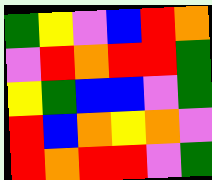[["green", "yellow", "violet", "blue", "red", "orange"], ["violet", "red", "orange", "red", "red", "green"], ["yellow", "green", "blue", "blue", "violet", "green"], ["red", "blue", "orange", "yellow", "orange", "violet"], ["red", "orange", "red", "red", "violet", "green"]]